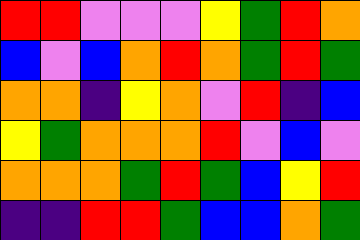[["red", "red", "violet", "violet", "violet", "yellow", "green", "red", "orange"], ["blue", "violet", "blue", "orange", "red", "orange", "green", "red", "green"], ["orange", "orange", "indigo", "yellow", "orange", "violet", "red", "indigo", "blue"], ["yellow", "green", "orange", "orange", "orange", "red", "violet", "blue", "violet"], ["orange", "orange", "orange", "green", "red", "green", "blue", "yellow", "red"], ["indigo", "indigo", "red", "red", "green", "blue", "blue", "orange", "green"]]